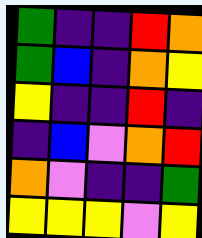[["green", "indigo", "indigo", "red", "orange"], ["green", "blue", "indigo", "orange", "yellow"], ["yellow", "indigo", "indigo", "red", "indigo"], ["indigo", "blue", "violet", "orange", "red"], ["orange", "violet", "indigo", "indigo", "green"], ["yellow", "yellow", "yellow", "violet", "yellow"]]